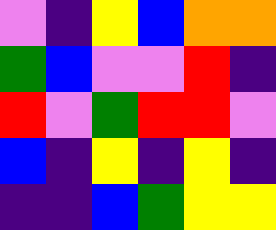[["violet", "indigo", "yellow", "blue", "orange", "orange"], ["green", "blue", "violet", "violet", "red", "indigo"], ["red", "violet", "green", "red", "red", "violet"], ["blue", "indigo", "yellow", "indigo", "yellow", "indigo"], ["indigo", "indigo", "blue", "green", "yellow", "yellow"]]